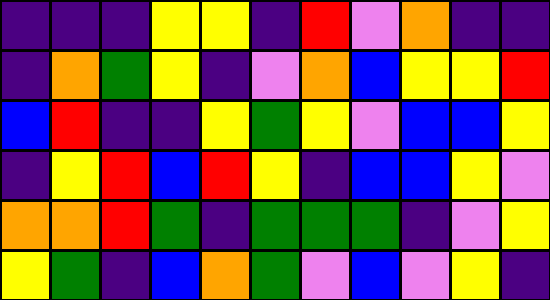[["indigo", "indigo", "indigo", "yellow", "yellow", "indigo", "red", "violet", "orange", "indigo", "indigo"], ["indigo", "orange", "green", "yellow", "indigo", "violet", "orange", "blue", "yellow", "yellow", "red"], ["blue", "red", "indigo", "indigo", "yellow", "green", "yellow", "violet", "blue", "blue", "yellow"], ["indigo", "yellow", "red", "blue", "red", "yellow", "indigo", "blue", "blue", "yellow", "violet"], ["orange", "orange", "red", "green", "indigo", "green", "green", "green", "indigo", "violet", "yellow"], ["yellow", "green", "indigo", "blue", "orange", "green", "violet", "blue", "violet", "yellow", "indigo"]]